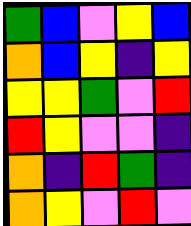[["green", "blue", "violet", "yellow", "blue"], ["orange", "blue", "yellow", "indigo", "yellow"], ["yellow", "yellow", "green", "violet", "red"], ["red", "yellow", "violet", "violet", "indigo"], ["orange", "indigo", "red", "green", "indigo"], ["orange", "yellow", "violet", "red", "violet"]]